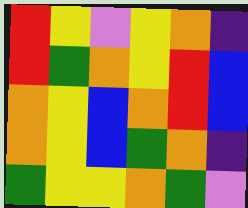[["red", "yellow", "violet", "yellow", "orange", "indigo"], ["red", "green", "orange", "yellow", "red", "blue"], ["orange", "yellow", "blue", "orange", "red", "blue"], ["orange", "yellow", "blue", "green", "orange", "indigo"], ["green", "yellow", "yellow", "orange", "green", "violet"]]